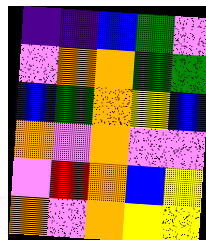[["indigo", "indigo", "blue", "green", "violet"], ["violet", "orange", "orange", "green", "green"], ["blue", "green", "orange", "yellow", "blue"], ["orange", "violet", "orange", "violet", "violet"], ["violet", "red", "orange", "blue", "yellow"], ["orange", "violet", "orange", "yellow", "yellow"]]